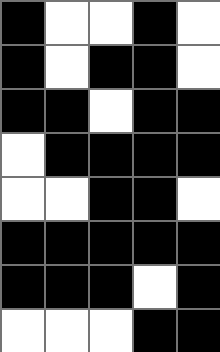[["black", "white", "white", "black", "white"], ["black", "white", "black", "black", "white"], ["black", "black", "white", "black", "black"], ["white", "black", "black", "black", "black"], ["white", "white", "black", "black", "white"], ["black", "black", "black", "black", "black"], ["black", "black", "black", "white", "black"], ["white", "white", "white", "black", "black"]]